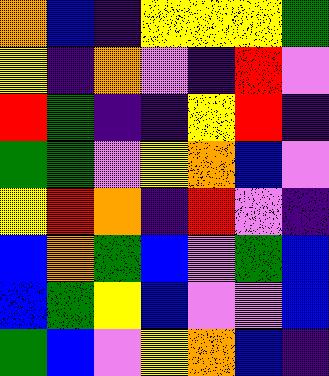[["orange", "blue", "indigo", "yellow", "yellow", "yellow", "green"], ["yellow", "indigo", "orange", "violet", "indigo", "red", "violet"], ["red", "green", "indigo", "indigo", "yellow", "red", "indigo"], ["green", "green", "violet", "yellow", "orange", "blue", "violet"], ["yellow", "red", "orange", "indigo", "red", "violet", "indigo"], ["blue", "orange", "green", "blue", "violet", "green", "blue"], ["blue", "green", "yellow", "blue", "violet", "violet", "blue"], ["green", "blue", "violet", "yellow", "orange", "blue", "indigo"]]